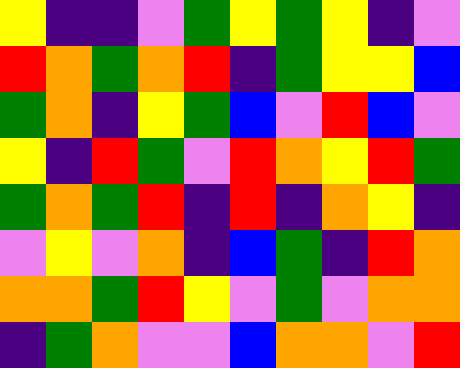[["yellow", "indigo", "indigo", "violet", "green", "yellow", "green", "yellow", "indigo", "violet"], ["red", "orange", "green", "orange", "red", "indigo", "green", "yellow", "yellow", "blue"], ["green", "orange", "indigo", "yellow", "green", "blue", "violet", "red", "blue", "violet"], ["yellow", "indigo", "red", "green", "violet", "red", "orange", "yellow", "red", "green"], ["green", "orange", "green", "red", "indigo", "red", "indigo", "orange", "yellow", "indigo"], ["violet", "yellow", "violet", "orange", "indigo", "blue", "green", "indigo", "red", "orange"], ["orange", "orange", "green", "red", "yellow", "violet", "green", "violet", "orange", "orange"], ["indigo", "green", "orange", "violet", "violet", "blue", "orange", "orange", "violet", "red"]]